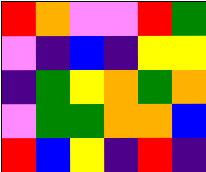[["red", "orange", "violet", "violet", "red", "green"], ["violet", "indigo", "blue", "indigo", "yellow", "yellow"], ["indigo", "green", "yellow", "orange", "green", "orange"], ["violet", "green", "green", "orange", "orange", "blue"], ["red", "blue", "yellow", "indigo", "red", "indigo"]]